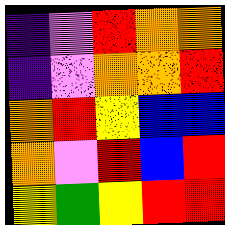[["indigo", "violet", "red", "orange", "orange"], ["indigo", "violet", "orange", "orange", "red"], ["orange", "red", "yellow", "blue", "blue"], ["orange", "violet", "red", "blue", "red"], ["yellow", "green", "yellow", "red", "red"]]